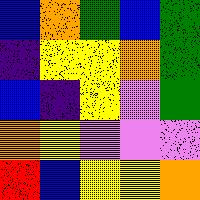[["blue", "orange", "green", "blue", "green"], ["indigo", "yellow", "yellow", "orange", "green"], ["blue", "indigo", "yellow", "violet", "green"], ["orange", "yellow", "violet", "violet", "violet"], ["red", "blue", "yellow", "yellow", "orange"]]